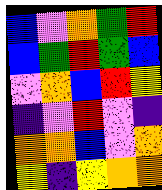[["blue", "violet", "orange", "green", "red"], ["blue", "green", "red", "green", "blue"], ["violet", "orange", "blue", "red", "yellow"], ["indigo", "violet", "red", "violet", "indigo"], ["orange", "orange", "blue", "violet", "orange"], ["yellow", "indigo", "yellow", "orange", "orange"]]